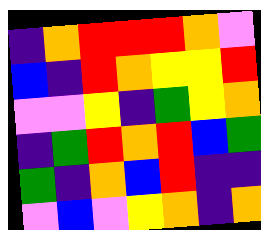[["indigo", "orange", "red", "red", "red", "orange", "violet"], ["blue", "indigo", "red", "orange", "yellow", "yellow", "red"], ["violet", "violet", "yellow", "indigo", "green", "yellow", "orange"], ["indigo", "green", "red", "orange", "red", "blue", "green"], ["green", "indigo", "orange", "blue", "red", "indigo", "indigo"], ["violet", "blue", "violet", "yellow", "orange", "indigo", "orange"]]